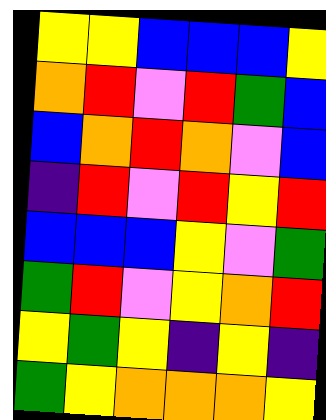[["yellow", "yellow", "blue", "blue", "blue", "yellow"], ["orange", "red", "violet", "red", "green", "blue"], ["blue", "orange", "red", "orange", "violet", "blue"], ["indigo", "red", "violet", "red", "yellow", "red"], ["blue", "blue", "blue", "yellow", "violet", "green"], ["green", "red", "violet", "yellow", "orange", "red"], ["yellow", "green", "yellow", "indigo", "yellow", "indigo"], ["green", "yellow", "orange", "orange", "orange", "yellow"]]